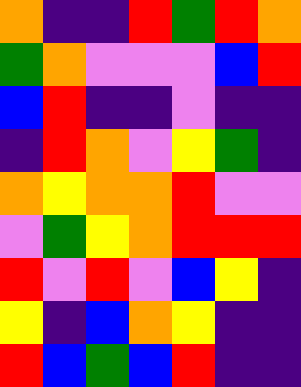[["orange", "indigo", "indigo", "red", "green", "red", "orange"], ["green", "orange", "violet", "violet", "violet", "blue", "red"], ["blue", "red", "indigo", "indigo", "violet", "indigo", "indigo"], ["indigo", "red", "orange", "violet", "yellow", "green", "indigo"], ["orange", "yellow", "orange", "orange", "red", "violet", "violet"], ["violet", "green", "yellow", "orange", "red", "red", "red"], ["red", "violet", "red", "violet", "blue", "yellow", "indigo"], ["yellow", "indigo", "blue", "orange", "yellow", "indigo", "indigo"], ["red", "blue", "green", "blue", "red", "indigo", "indigo"]]